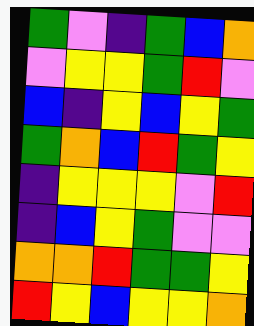[["green", "violet", "indigo", "green", "blue", "orange"], ["violet", "yellow", "yellow", "green", "red", "violet"], ["blue", "indigo", "yellow", "blue", "yellow", "green"], ["green", "orange", "blue", "red", "green", "yellow"], ["indigo", "yellow", "yellow", "yellow", "violet", "red"], ["indigo", "blue", "yellow", "green", "violet", "violet"], ["orange", "orange", "red", "green", "green", "yellow"], ["red", "yellow", "blue", "yellow", "yellow", "orange"]]